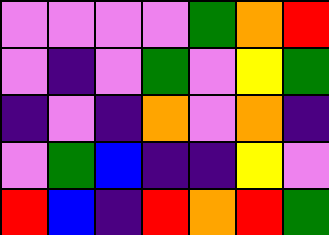[["violet", "violet", "violet", "violet", "green", "orange", "red"], ["violet", "indigo", "violet", "green", "violet", "yellow", "green"], ["indigo", "violet", "indigo", "orange", "violet", "orange", "indigo"], ["violet", "green", "blue", "indigo", "indigo", "yellow", "violet"], ["red", "blue", "indigo", "red", "orange", "red", "green"]]